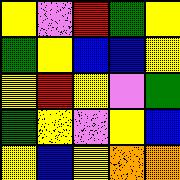[["yellow", "violet", "red", "green", "yellow"], ["green", "yellow", "blue", "blue", "yellow"], ["yellow", "red", "yellow", "violet", "green"], ["green", "yellow", "violet", "yellow", "blue"], ["yellow", "blue", "yellow", "orange", "orange"]]